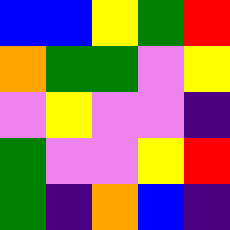[["blue", "blue", "yellow", "green", "red"], ["orange", "green", "green", "violet", "yellow"], ["violet", "yellow", "violet", "violet", "indigo"], ["green", "violet", "violet", "yellow", "red"], ["green", "indigo", "orange", "blue", "indigo"]]